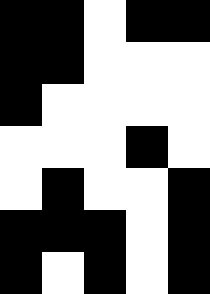[["black", "black", "white", "black", "black"], ["black", "black", "white", "white", "white"], ["black", "white", "white", "white", "white"], ["white", "white", "white", "black", "white"], ["white", "black", "white", "white", "black"], ["black", "black", "black", "white", "black"], ["black", "white", "black", "white", "black"]]